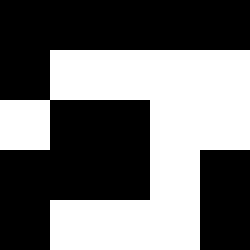[["black", "black", "black", "black", "black"], ["black", "white", "white", "white", "white"], ["white", "black", "black", "white", "white"], ["black", "black", "black", "white", "black"], ["black", "white", "white", "white", "black"]]